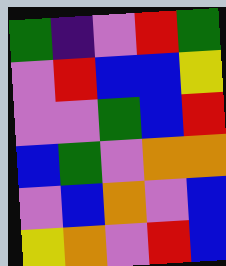[["green", "indigo", "violet", "red", "green"], ["violet", "red", "blue", "blue", "yellow"], ["violet", "violet", "green", "blue", "red"], ["blue", "green", "violet", "orange", "orange"], ["violet", "blue", "orange", "violet", "blue"], ["yellow", "orange", "violet", "red", "blue"]]